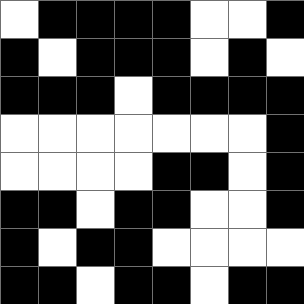[["white", "black", "black", "black", "black", "white", "white", "black"], ["black", "white", "black", "black", "black", "white", "black", "white"], ["black", "black", "black", "white", "black", "black", "black", "black"], ["white", "white", "white", "white", "white", "white", "white", "black"], ["white", "white", "white", "white", "black", "black", "white", "black"], ["black", "black", "white", "black", "black", "white", "white", "black"], ["black", "white", "black", "black", "white", "white", "white", "white"], ["black", "black", "white", "black", "black", "white", "black", "black"]]